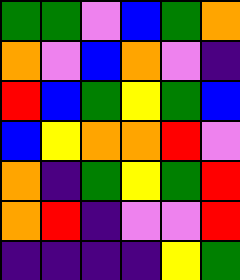[["green", "green", "violet", "blue", "green", "orange"], ["orange", "violet", "blue", "orange", "violet", "indigo"], ["red", "blue", "green", "yellow", "green", "blue"], ["blue", "yellow", "orange", "orange", "red", "violet"], ["orange", "indigo", "green", "yellow", "green", "red"], ["orange", "red", "indigo", "violet", "violet", "red"], ["indigo", "indigo", "indigo", "indigo", "yellow", "green"]]